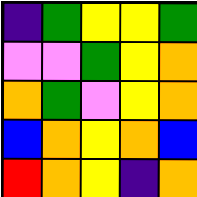[["indigo", "green", "yellow", "yellow", "green"], ["violet", "violet", "green", "yellow", "orange"], ["orange", "green", "violet", "yellow", "orange"], ["blue", "orange", "yellow", "orange", "blue"], ["red", "orange", "yellow", "indigo", "orange"]]